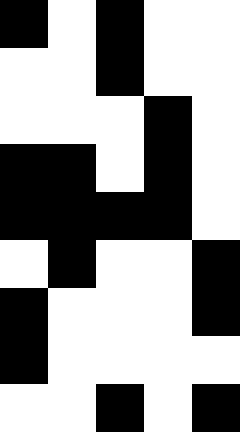[["black", "white", "black", "white", "white"], ["white", "white", "black", "white", "white"], ["white", "white", "white", "black", "white"], ["black", "black", "white", "black", "white"], ["black", "black", "black", "black", "white"], ["white", "black", "white", "white", "black"], ["black", "white", "white", "white", "black"], ["black", "white", "white", "white", "white"], ["white", "white", "black", "white", "black"]]